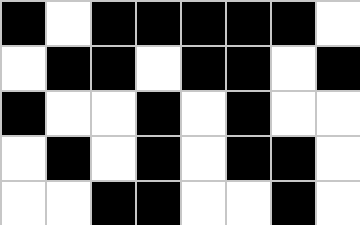[["black", "white", "black", "black", "black", "black", "black", "white"], ["white", "black", "black", "white", "black", "black", "white", "black"], ["black", "white", "white", "black", "white", "black", "white", "white"], ["white", "black", "white", "black", "white", "black", "black", "white"], ["white", "white", "black", "black", "white", "white", "black", "white"]]